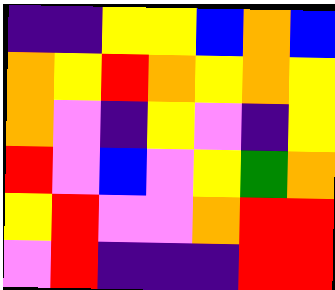[["indigo", "indigo", "yellow", "yellow", "blue", "orange", "blue"], ["orange", "yellow", "red", "orange", "yellow", "orange", "yellow"], ["orange", "violet", "indigo", "yellow", "violet", "indigo", "yellow"], ["red", "violet", "blue", "violet", "yellow", "green", "orange"], ["yellow", "red", "violet", "violet", "orange", "red", "red"], ["violet", "red", "indigo", "indigo", "indigo", "red", "red"]]